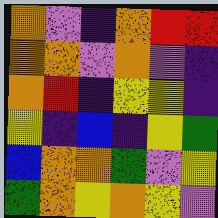[["orange", "violet", "indigo", "orange", "red", "red"], ["orange", "orange", "violet", "orange", "violet", "indigo"], ["orange", "red", "indigo", "yellow", "yellow", "indigo"], ["yellow", "indigo", "blue", "indigo", "yellow", "green"], ["blue", "orange", "orange", "green", "violet", "yellow"], ["green", "orange", "yellow", "orange", "yellow", "violet"]]